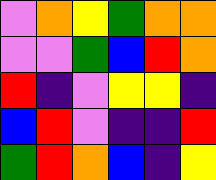[["violet", "orange", "yellow", "green", "orange", "orange"], ["violet", "violet", "green", "blue", "red", "orange"], ["red", "indigo", "violet", "yellow", "yellow", "indigo"], ["blue", "red", "violet", "indigo", "indigo", "red"], ["green", "red", "orange", "blue", "indigo", "yellow"]]